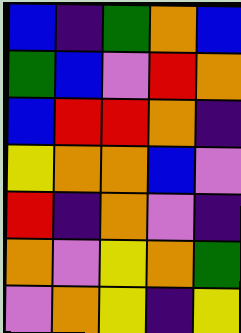[["blue", "indigo", "green", "orange", "blue"], ["green", "blue", "violet", "red", "orange"], ["blue", "red", "red", "orange", "indigo"], ["yellow", "orange", "orange", "blue", "violet"], ["red", "indigo", "orange", "violet", "indigo"], ["orange", "violet", "yellow", "orange", "green"], ["violet", "orange", "yellow", "indigo", "yellow"]]